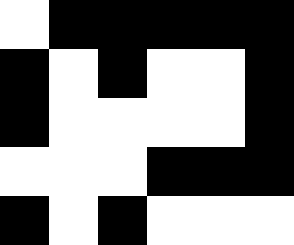[["white", "black", "black", "black", "black", "black"], ["black", "white", "black", "white", "white", "black"], ["black", "white", "white", "white", "white", "black"], ["white", "white", "white", "black", "black", "black"], ["black", "white", "black", "white", "white", "white"]]